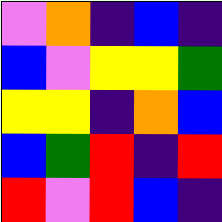[["violet", "orange", "indigo", "blue", "indigo"], ["blue", "violet", "yellow", "yellow", "green"], ["yellow", "yellow", "indigo", "orange", "blue"], ["blue", "green", "red", "indigo", "red"], ["red", "violet", "red", "blue", "indigo"]]